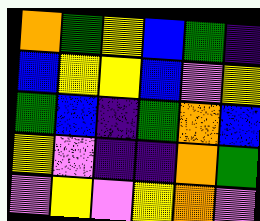[["orange", "green", "yellow", "blue", "green", "indigo"], ["blue", "yellow", "yellow", "blue", "violet", "yellow"], ["green", "blue", "indigo", "green", "orange", "blue"], ["yellow", "violet", "indigo", "indigo", "orange", "green"], ["violet", "yellow", "violet", "yellow", "orange", "violet"]]